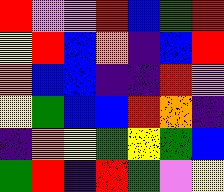[["red", "violet", "violet", "red", "blue", "green", "red"], ["yellow", "red", "blue", "orange", "indigo", "blue", "red"], ["orange", "blue", "blue", "indigo", "indigo", "red", "violet"], ["yellow", "green", "blue", "blue", "red", "orange", "indigo"], ["indigo", "orange", "yellow", "green", "yellow", "green", "blue"], ["green", "red", "indigo", "red", "green", "violet", "yellow"]]